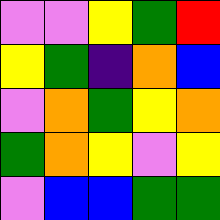[["violet", "violet", "yellow", "green", "red"], ["yellow", "green", "indigo", "orange", "blue"], ["violet", "orange", "green", "yellow", "orange"], ["green", "orange", "yellow", "violet", "yellow"], ["violet", "blue", "blue", "green", "green"]]